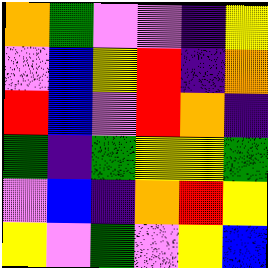[["orange", "green", "violet", "violet", "indigo", "yellow"], ["violet", "blue", "yellow", "red", "indigo", "orange"], ["red", "blue", "violet", "red", "orange", "indigo"], ["green", "indigo", "green", "yellow", "yellow", "green"], ["violet", "blue", "indigo", "orange", "red", "yellow"], ["yellow", "violet", "green", "violet", "yellow", "blue"]]